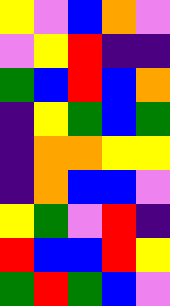[["yellow", "violet", "blue", "orange", "violet"], ["violet", "yellow", "red", "indigo", "indigo"], ["green", "blue", "red", "blue", "orange"], ["indigo", "yellow", "green", "blue", "green"], ["indigo", "orange", "orange", "yellow", "yellow"], ["indigo", "orange", "blue", "blue", "violet"], ["yellow", "green", "violet", "red", "indigo"], ["red", "blue", "blue", "red", "yellow"], ["green", "red", "green", "blue", "violet"]]